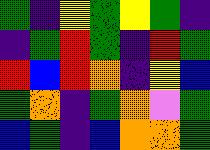[["green", "indigo", "yellow", "green", "yellow", "green", "indigo"], ["indigo", "green", "red", "green", "indigo", "red", "green"], ["red", "blue", "red", "orange", "indigo", "yellow", "blue"], ["green", "orange", "indigo", "green", "orange", "violet", "green"], ["blue", "green", "indigo", "blue", "orange", "orange", "green"]]